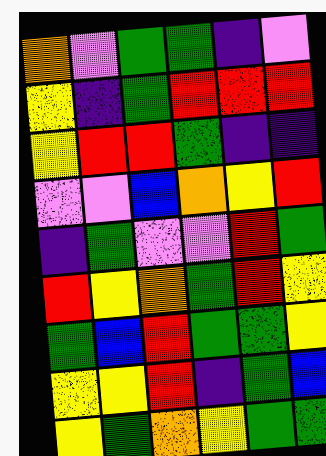[["orange", "violet", "green", "green", "indigo", "violet"], ["yellow", "indigo", "green", "red", "red", "red"], ["yellow", "red", "red", "green", "indigo", "indigo"], ["violet", "violet", "blue", "orange", "yellow", "red"], ["indigo", "green", "violet", "violet", "red", "green"], ["red", "yellow", "orange", "green", "red", "yellow"], ["green", "blue", "red", "green", "green", "yellow"], ["yellow", "yellow", "red", "indigo", "green", "blue"], ["yellow", "green", "orange", "yellow", "green", "green"]]